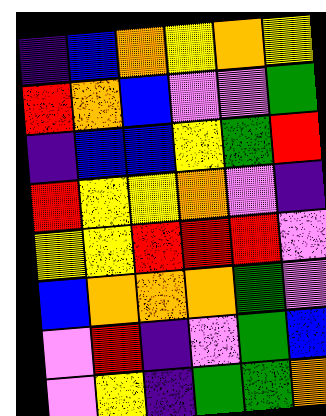[["indigo", "blue", "orange", "yellow", "orange", "yellow"], ["red", "orange", "blue", "violet", "violet", "green"], ["indigo", "blue", "blue", "yellow", "green", "red"], ["red", "yellow", "yellow", "orange", "violet", "indigo"], ["yellow", "yellow", "red", "red", "red", "violet"], ["blue", "orange", "orange", "orange", "green", "violet"], ["violet", "red", "indigo", "violet", "green", "blue"], ["violet", "yellow", "indigo", "green", "green", "orange"]]